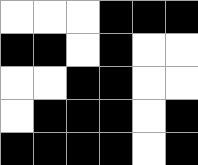[["white", "white", "white", "black", "black", "black"], ["black", "black", "white", "black", "white", "white"], ["white", "white", "black", "black", "white", "white"], ["white", "black", "black", "black", "white", "black"], ["black", "black", "black", "black", "white", "black"]]